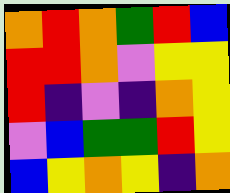[["orange", "red", "orange", "green", "red", "blue"], ["red", "red", "orange", "violet", "yellow", "yellow"], ["red", "indigo", "violet", "indigo", "orange", "yellow"], ["violet", "blue", "green", "green", "red", "yellow"], ["blue", "yellow", "orange", "yellow", "indigo", "orange"]]